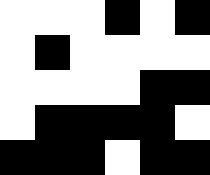[["white", "white", "white", "black", "white", "black"], ["white", "black", "white", "white", "white", "white"], ["white", "white", "white", "white", "black", "black"], ["white", "black", "black", "black", "black", "white"], ["black", "black", "black", "white", "black", "black"]]